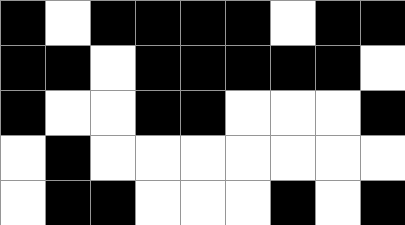[["black", "white", "black", "black", "black", "black", "white", "black", "black"], ["black", "black", "white", "black", "black", "black", "black", "black", "white"], ["black", "white", "white", "black", "black", "white", "white", "white", "black"], ["white", "black", "white", "white", "white", "white", "white", "white", "white"], ["white", "black", "black", "white", "white", "white", "black", "white", "black"]]